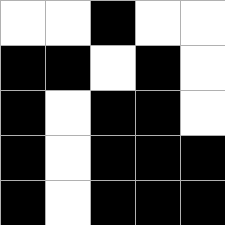[["white", "white", "black", "white", "white"], ["black", "black", "white", "black", "white"], ["black", "white", "black", "black", "white"], ["black", "white", "black", "black", "black"], ["black", "white", "black", "black", "black"]]